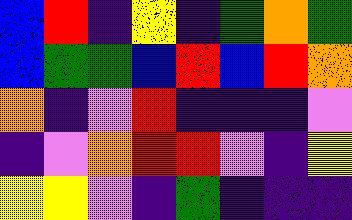[["blue", "red", "indigo", "yellow", "indigo", "green", "orange", "green"], ["blue", "green", "green", "blue", "red", "blue", "red", "orange"], ["orange", "indigo", "violet", "red", "indigo", "indigo", "indigo", "violet"], ["indigo", "violet", "orange", "red", "red", "violet", "indigo", "yellow"], ["yellow", "yellow", "violet", "indigo", "green", "indigo", "indigo", "indigo"]]